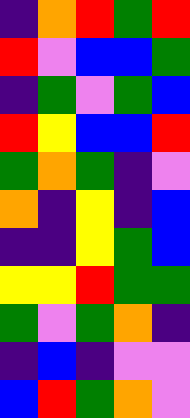[["indigo", "orange", "red", "green", "red"], ["red", "violet", "blue", "blue", "green"], ["indigo", "green", "violet", "green", "blue"], ["red", "yellow", "blue", "blue", "red"], ["green", "orange", "green", "indigo", "violet"], ["orange", "indigo", "yellow", "indigo", "blue"], ["indigo", "indigo", "yellow", "green", "blue"], ["yellow", "yellow", "red", "green", "green"], ["green", "violet", "green", "orange", "indigo"], ["indigo", "blue", "indigo", "violet", "violet"], ["blue", "red", "green", "orange", "violet"]]